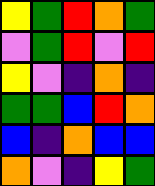[["yellow", "green", "red", "orange", "green"], ["violet", "green", "red", "violet", "red"], ["yellow", "violet", "indigo", "orange", "indigo"], ["green", "green", "blue", "red", "orange"], ["blue", "indigo", "orange", "blue", "blue"], ["orange", "violet", "indigo", "yellow", "green"]]